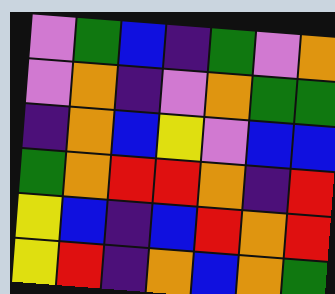[["violet", "green", "blue", "indigo", "green", "violet", "orange"], ["violet", "orange", "indigo", "violet", "orange", "green", "green"], ["indigo", "orange", "blue", "yellow", "violet", "blue", "blue"], ["green", "orange", "red", "red", "orange", "indigo", "red"], ["yellow", "blue", "indigo", "blue", "red", "orange", "red"], ["yellow", "red", "indigo", "orange", "blue", "orange", "green"]]